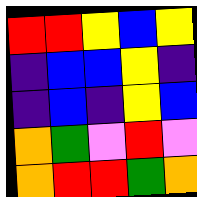[["red", "red", "yellow", "blue", "yellow"], ["indigo", "blue", "blue", "yellow", "indigo"], ["indigo", "blue", "indigo", "yellow", "blue"], ["orange", "green", "violet", "red", "violet"], ["orange", "red", "red", "green", "orange"]]